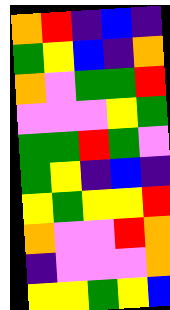[["orange", "red", "indigo", "blue", "indigo"], ["green", "yellow", "blue", "indigo", "orange"], ["orange", "violet", "green", "green", "red"], ["violet", "violet", "violet", "yellow", "green"], ["green", "green", "red", "green", "violet"], ["green", "yellow", "indigo", "blue", "indigo"], ["yellow", "green", "yellow", "yellow", "red"], ["orange", "violet", "violet", "red", "orange"], ["indigo", "violet", "violet", "violet", "orange"], ["yellow", "yellow", "green", "yellow", "blue"]]